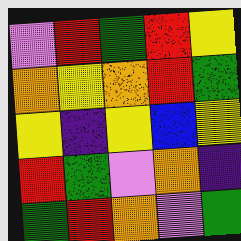[["violet", "red", "green", "red", "yellow"], ["orange", "yellow", "orange", "red", "green"], ["yellow", "indigo", "yellow", "blue", "yellow"], ["red", "green", "violet", "orange", "indigo"], ["green", "red", "orange", "violet", "green"]]